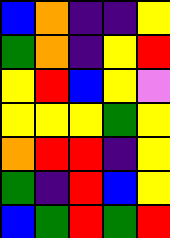[["blue", "orange", "indigo", "indigo", "yellow"], ["green", "orange", "indigo", "yellow", "red"], ["yellow", "red", "blue", "yellow", "violet"], ["yellow", "yellow", "yellow", "green", "yellow"], ["orange", "red", "red", "indigo", "yellow"], ["green", "indigo", "red", "blue", "yellow"], ["blue", "green", "red", "green", "red"]]